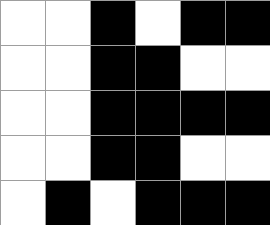[["white", "white", "black", "white", "black", "black"], ["white", "white", "black", "black", "white", "white"], ["white", "white", "black", "black", "black", "black"], ["white", "white", "black", "black", "white", "white"], ["white", "black", "white", "black", "black", "black"]]